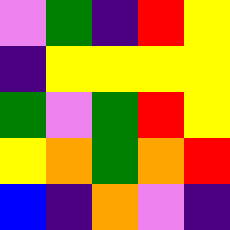[["violet", "green", "indigo", "red", "yellow"], ["indigo", "yellow", "yellow", "yellow", "yellow"], ["green", "violet", "green", "red", "yellow"], ["yellow", "orange", "green", "orange", "red"], ["blue", "indigo", "orange", "violet", "indigo"]]